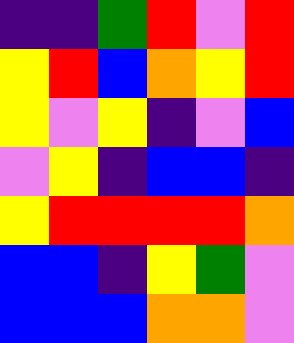[["indigo", "indigo", "green", "red", "violet", "red"], ["yellow", "red", "blue", "orange", "yellow", "red"], ["yellow", "violet", "yellow", "indigo", "violet", "blue"], ["violet", "yellow", "indigo", "blue", "blue", "indigo"], ["yellow", "red", "red", "red", "red", "orange"], ["blue", "blue", "indigo", "yellow", "green", "violet"], ["blue", "blue", "blue", "orange", "orange", "violet"]]